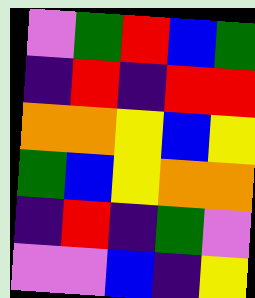[["violet", "green", "red", "blue", "green"], ["indigo", "red", "indigo", "red", "red"], ["orange", "orange", "yellow", "blue", "yellow"], ["green", "blue", "yellow", "orange", "orange"], ["indigo", "red", "indigo", "green", "violet"], ["violet", "violet", "blue", "indigo", "yellow"]]